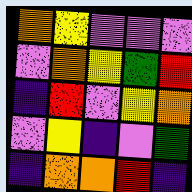[["orange", "yellow", "violet", "violet", "violet"], ["violet", "orange", "yellow", "green", "red"], ["indigo", "red", "violet", "yellow", "orange"], ["violet", "yellow", "indigo", "violet", "green"], ["indigo", "orange", "orange", "red", "indigo"]]